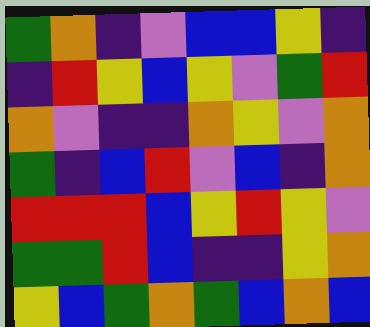[["green", "orange", "indigo", "violet", "blue", "blue", "yellow", "indigo"], ["indigo", "red", "yellow", "blue", "yellow", "violet", "green", "red"], ["orange", "violet", "indigo", "indigo", "orange", "yellow", "violet", "orange"], ["green", "indigo", "blue", "red", "violet", "blue", "indigo", "orange"], ["red", "red", "red", "blue", "yellow", "red", "yellow", "violet"], ["green", "green", "red", "blue", "indigo", "indigo", "yellow", "orange"], ["yellow", "blue", "green", "orange", "green", "blue", "orange", "blue"]]